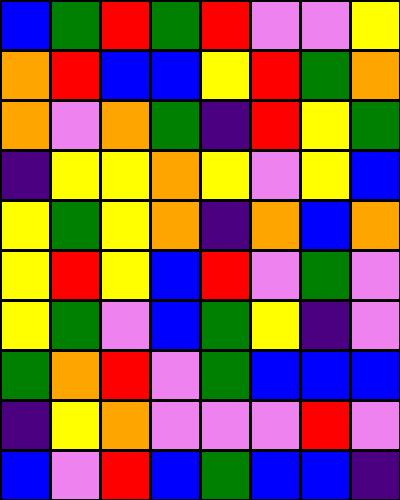[["blue", "green", "red", "green", "red", "violet", "violet", "yellow"], ["orange", "red", "blue", "blue", "yellow", "red", "green", "orange"], ["orange", "violet", "orange", "green", "indigo", "red", "yellow", "green"], ["indigo", "yellow", "yellow", "orange", "yellow", "violet", "yellow", "blue"], ["yellow", "green", "yellow", "orange", "indigo", "orange", "blue", "orange"], ["yellow", "red", "yellow", "blue", "red", "violet", "green", "violet"], ["yellow", "green", "violet", "blue", "green", "yellow", "indigo", "violet"], ["green", "orange", "red", "violet", "green", "blue", "blue", "blue"], ["indigo", "yellow", "orange", "violet", "violet", "violet", "red", "violet"], ["blue", "violet", "red", "blue", "green", "blue", "blue", "indigo"]]